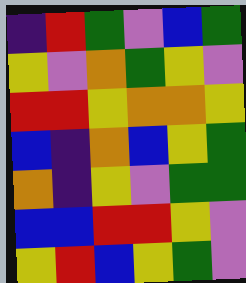[["indigo", "red", "green", "violet", "blue", "green"], ["yellow", "violet", "orange", "green", "yellow", "violet"], ["red", "red", "yellow", "orange", "orange", "yellow"], ["blue", "indigo", "orange", "blue", "yellow", "green"], ["orange", "indigo", "yellow", "violet", "green", "green"], ["blue", "blue", "red", "red", "yellow", "violet"], ["yellow", "red", "blue", "yellow", "green", "violet"]]